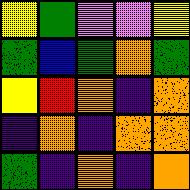[["yellow", "green", "violet", "violet", "yellow"], ["green", "blue", "green", "orange", "green"], ["yellow", "red", "orange", "indigo", "orange"], ["indigo", "orange", "indigo", "orange", "orange"], ["green", "indigo", "orange", "indigo", "orange"]]